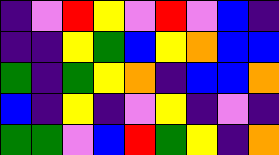[["indigo", "violet", "red", "yellow", "violet", "red", "violet", "blue", "indigo"], ["indigo", "indigo", "yellow", "green", "blue", "yellow", "orange", "blue", "blue"], ["green", "indigo", "green", "yellow", "orange", "indigo", "blue", "blue", "orange"], ["blue", "indigo", "yellow", "indigo", "violet", "yellow", "indigo", "violet", "indigo"], ["green", "green", "violet", "blue", "red", "green", "yellow", "indigo", "orange"]]